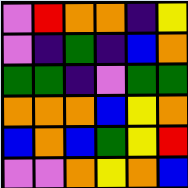[["violet", "red", "orange", "orange", "indigo", "yellow"], ["violet", "indigo", "green", "indigo", "blue", "orange"], ["green", "green", "indigo", "violet", "green", "green"], ["orange", "orange", "orange", "blue", "yellow", "orange"], ["blue", "orange", "blue", "green", "yellow", "red"], ["violet", "violet", "orange", "yellow", "orange", "blue"]]